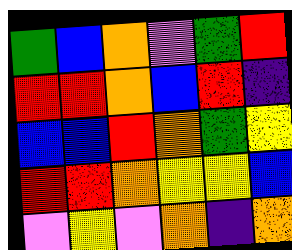[["green", "blue", "orange", "violet", "green", "red"], ["red", "red", "orange", "blue", "red", "indigo"], ["blue", "blue", "red", "orange", "green", "yellow"], ["red", "red", "orange", "yellow", "yellow", "blue"], ["violet", "yellow", "violet", "orange", "indigo", "orange"]]